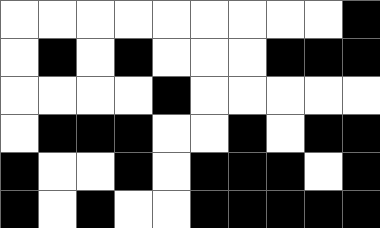[["white", "white", "white", "white", "white", "white", "white", "white", "white", "black"], ["white", "black", "white", "black", "white", "white", "white", "black", "black", "black"], ["white", "white", "white", "white", "black", "white", "white", "white", "white", "white"], ["white", "black", "black", "black", "white", "white", "black", "white", "black", "black"], ["black", "white", "white", "black", "white", "black", "black", "black", "white", "black"], ["black", "white", "black", "white", "white", "black", "black", "black", "black", "black"]]